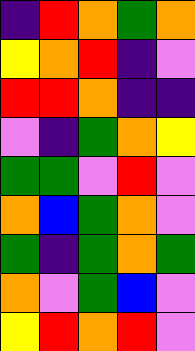[["indigo", "red", "orange", "green", "orange"], ["yellow", "orange", "red", "indigo", "violet"], ["red", "red", "orange", "indigo", "indigo"], ["violet", "indigo", "green", "orange", "yellow"], ["green", "green", "violet", "red", "violet"], ["orange", "blue", "green", "orange", "violet"], ["green", "indigo", "green", "orange", "green"], ["orange", "violet", "green", "blue", "violet"], ["yellow", "red", "orange", "red", "violet"]]